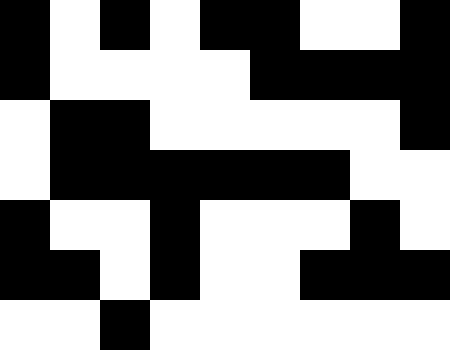[["black", "white", "black", "white", "black", "black", "white", "white", "black"], ["black", "white", "white", "white", "white", "black", "black", "black", "black"], ["white", "black", "black", "white", "white", "white", "white", "white", "black"], ["white", "black", "black", "black", "black", "black", "black", "white", "white"], ["black", "white", "white", "black", "white", "white", "white", "black", "white"], ["black", "black", "white", "black", "white", "white", "black", "black", "black"], ["white", "white", "black", "white", "white", "white", "white", "white", "white"]]